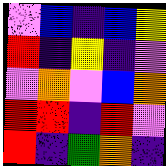[["violet", "blue", "indigo", "blue", "yellow"], ["red", "indigo", "yellow", "indigo", "violet"], ["violet", "orange", "violet", "blue", "orange"], ["red", "red", "indigo", "red", "violet"], ["red", "indigo", "green", "orange", "indigo"]]